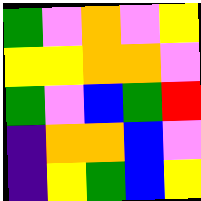[["green", "violet", "orange", "violet", "yellow"], ["yellow", "yellow", "orange", "orange", "violet"], ["green", "violet", "blue", "green", "red"], ["indigo", "orange", "orange", "blue", "violet"], ["indigo", "yellow", "green", "blue", "yellow"]]